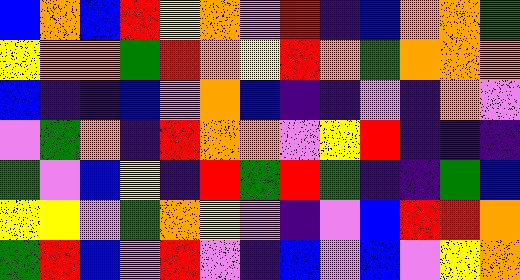[["blue", "orange", "blue", "red", "yellow", "orange", "violet", "red", "indigo", "blue", "orange", "orange", "green"], ["yellow", "orange", "orange", "green", "red", "orange", "yellow", "red", "orange", "green", "orange", "orange", "orange"], ["blue", "indigo", "indigo", "blue", "violet", "orange", "blue", "indigo", "indigo", "violet", "indigo", "orange", "violet"], ["violet", "green", "orange", "indigo", "red", "orange", "orange", "violet", "yellow", "red", "indigo", "indigo", "indigo"], ["green", "violet", "blue", "yellow", "indigo", "red", "green", "red", "green", "indigo", "indigo", "green", "blue"], ["yellow", "yellow", "violet", "green", "orange", "yellow", "violet", "indigo", "violet", "blue", "red", "red", "orange"], ["green", "red", "blue", "violet", "red", "violet", "indigo", "blue", "violet", "blue", "violet", "yellow", "orange"]]